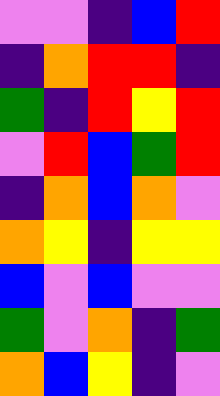[["violet", "violet", "indigo", "blue", "red"], ["indigo", "orange", "red", "red", "indigo"], ["green", "indigo", "red", "yellow", "red"], ["violet", "red", "blue", "green", "red"], ["indigo", "orange", "blue", "orange", "violet"], ["orange", "yellow", "indigo", "yellow", "yellow"], ["blue", "violet", "blue", "violet", "violet"], ["green", "violet", "orange", "indigo", "green"], ["orange", "blue", "yellow", "indigo", "violet"]]